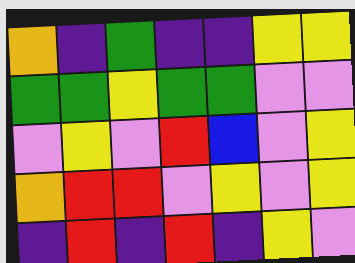[["orange", "indigo", "green", "indigo", "indigo", "yellow", "yellow"], ["green", "green", "yellow", "green", "green", "violet", "violet"], ["violet", "yellow", "violet", "red", "blue", "violet", "yellow"], ["orange", "red", "red", "violet", "yellow", "violet", "yellow"], ["indigo", "red", "indigo", "red", "indigo", "yellow", "violet"]]